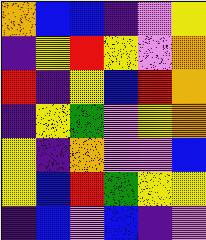[["orange", "blue", "blue", "indigo", "violet", "yellow"], ["indigo", "yellow", "red", "yellow", "violet", "orange"], ["red", "indigo", "yellow", "blue", "red", "orange"], ["indigo", "yellow", "green", "violet", "yellow", "orange"], ["yellow", "indigo", "orange", "violet", "violet", "blue"], ["yellow", "blue", "red", "green", "yellow", "yellow"], ["indigo", "blue", "violet", "blue", "indigo", "violet"]]